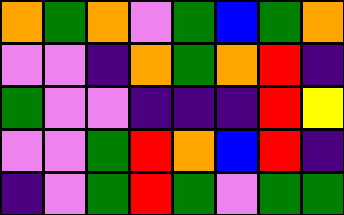[["orange", "green", "orange", "violet", "green", "blue", "green", "orange"], ["violet", "violet", "indigo", "orange", "green", "orange", "red", "indigo"], ["green", "violet", "violet", "indigo", "indigo", "indigo", "red", "yellow"], ["violet", "violet", "green", "red", "orange", "blue", "red", "indigo"], ["indigo", "violet", "green", "red", "green", "violet", "green", "green"]]